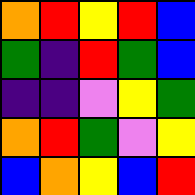[["orange", "red", "yellow", "red", "blue"], ["green", "indigo", "red", "green", "blue"], ["indigo", "indigo", "violet", "yellow", "green"], ["orange", "red", "green", "violet", "yellow"], ["blue", "orange", "yellow", "blue", "red"]]